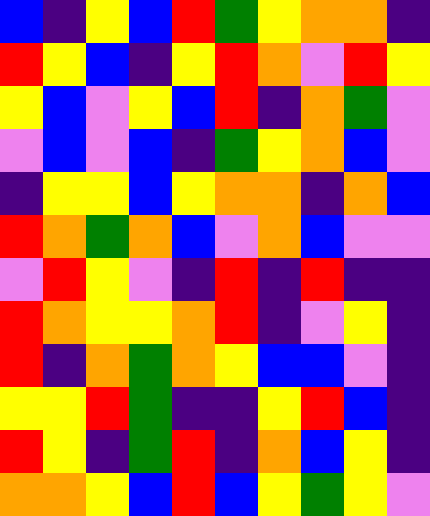[["blue", "indigo", "yellow", "blue", "red", "green", "yellow", "orange", "orange", "indigo"], ["red", "yellow", "blue", "indigo", "yellow", "red", "orange", "violet", "red", "yellow"], ["yellow", "blue", "violet", "yellow", "blue", "red", "indigo", "orange", "green", "violet"], ["violet", "blue", "violet", "blue", "indigo", "green", "yellow", "orange", "blue", "violet"], ["indigo", "yellow", "yellow", "blue", "yellow", "orange", "orange", "indigo", "orange", "blue"], ["red", "orange", "green", "orange", "blue", "violet", "orange", "blue", "violet", "violet"], ["violet", "red", "yellow", "violet", "indigo", "red", "indigo", "red", "indigo", "indigo"], ["red", "orange", "yellow", "yellow", "orange", "red", "indigo", "violet", "yellow", "indigo"], ["red", "indigo", "orange", "green", "orange", "yellow", "blue", "blue", "violet", "indigo"], ["yellow", "yellow", "red", "green", "indigo", "indigo", "yellow", "red", "blue", "indigo"], ["red", "yellow", "indigo", "green", "red", "indigo", "orange", "blue", "yellow", "indigo"], ["orange", "orange", "yellow", "blue", "red", "blue", "yellow", "green", "yellow", "violet"]]